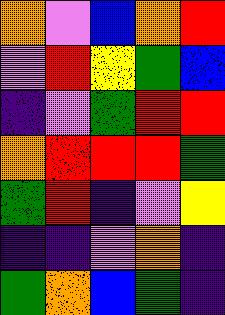[["orange", "violet", "blue", "orange", "red"], ["violet", "red", "yellow", "green", "blue"], ["indigo", "violet", "green", "red", "red"], ["orange", "red", "red", "red", "green"], ["green", "red", "indigo", "violet", "yellow"], ["indigo", "indigo", "violet", "orange", "indigo"], ["green", "orange", "blue", "green", "indigo"]]